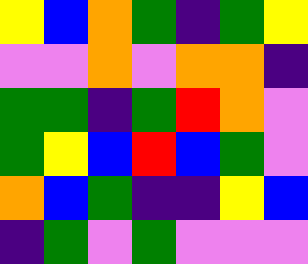[["yellow", "blue", "orange", "green", "indigo", "green", "yellow"], ["violet", "violet", "orange", "violet", "orange", "orange", "indigo"], ["green", "green", "indigo", "green", "red", "orange", "violet"], ["green", "yellow", "blue", "red", "blue", "green", "violet"], ["orange", "blue", "green", "indigo", "indigo", "yellow", "blue"], ["indigo", "green", "violet", "green", "violet", "violet", "violet"]]